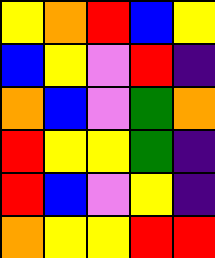[["yellow", "orange", "red", "blue", "yellow"], ["blue", "yellow", "violet", "red", "indigo"], ["orange", "blue", "violet", "green", "orange"], ["red", "yellow", "yellow", "green", "indigo"], ["red", "blue", "violet", "yellow", "indigo"], ["orange", "yellow", "yellow", "red", "red"]]